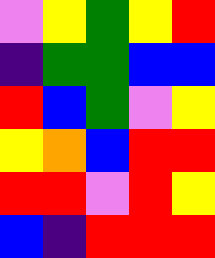[["violet", "yellow", "green", "yellow", "red"], ["indigo", "green", "green", "blue", "blue"], ["red", "blue", "green", "violet", "yellow"], ["yellow", "orange", "blue", "red", "red"], ["red", "red", "violet", "red", "yellow"], ["blue", "indigo", "red", "red", "red"]]